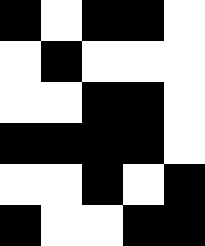[["black", "white", "black", "black", "white"], ["white", "black", "white", "white", "white"], ["white", "white", "black", "black", "white"], ["black", "black", "black", "black", "white"], ["white", "white", "black", "white", "black"], ["black", "white", "white", "black", "black"]]